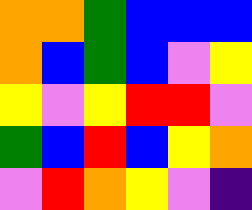[["orange", "orange", "green", "blue", "blue", "blue"], ["orange", "blue", "green", "blue", "violet", "yellow"], ["yellow", "violet", "yellow", "red", "red", "violet"], ["green", "blue", "red", "blue", "yellow", "orange"], ["violet", "red", "orange", "yellow", "violet", "indigo"]]